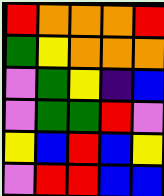[["red", "orange", "orange", "orange", "red"], ["green", "yellow", "orange", "orange", "orange"], ["violet", "green", "yellow", "indigo", "blue"], ["violet", "green", "green", "red", "violet"], ["yellow", "blue", "red", "blue", "yellow"], ["violet", "red", "red", "blue", "blue"]]